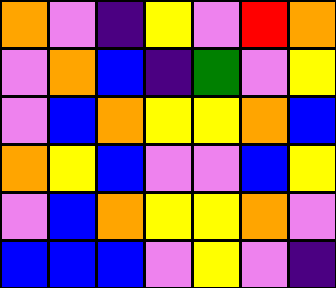[["orange", "violet", "indigo", "yellow", "violet", "red", "orange"], ["violet", "orange", "blue", "indigo", "green", "violet", "yellow"], ["violet", "blue", "orange", "yellow", "yellow", "orange", "blue"], ["orange", "yellow", "blue", "violet", "violet", "blue", "yellow"], ["violet", "blue", "orange", "yellow", "yellow", "orange", "violet"], ["blue", "blue", "blue", "violet", "yellow", "violet", "indigo"]]